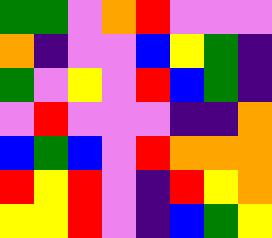[["green", "green", "violet", "orange", "red", "violet", "violet", "violet"], ["orange", "indigo", "violet", "violet", "blue", "yellow", "green", "indigo"], ["green", "violet", "yellow", "violet", "red", "blue", "green", "indigo"], ["violet", "red", "violet", "violet", "violet", "indigo", "indigo", "orange"], ["blue", "green", "blue", "violet", "red", "orange", "orange", "orange"], ["red", "yellow", "red", "violet", "indigo", "red", "yellow", "orange"], ["yellow", "yellow", "red", "violet", "indigo", "blue", "green", "yellow"]]